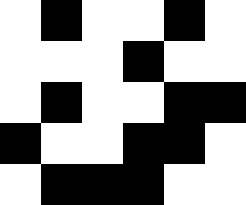[["white", "black", "white", "white", "black", "white"], ["white", "white", "white", "black", "white", "white"], ["white", "black", "white", "white", "black", "black"], ["black", "white", "white", "black", "black", "white"], ["white", "black", "black", "black", "white", "white"]]